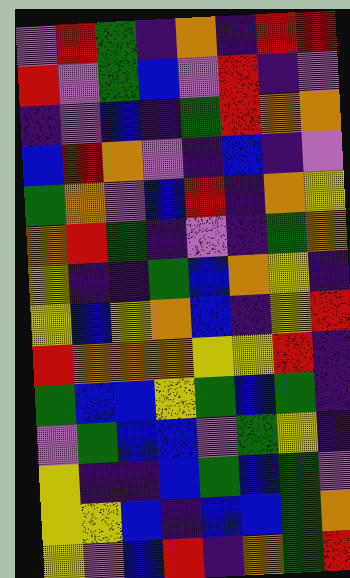[["violet", "red", "green", "indigo", "orange", "indigo", "red", "red"], ["red", "violet", "green", "blue", "violet", "red", "indigo", "violet"], ["indigo", "violet", "blue", "indigo", "green", "red", "orange", "orange"], ["blue", "red", "orange", "violet", "indigo", "blue", "indigo", "violet"], ["green", "orange", "violet", "blue", "red", "indigo", "orange", "yellow"], ["orange", "red", "green", "indigo", "violet", "indigo", "green", "orange"], ["yellow", "indigo", "indigo", "green", "blue", "orange", "yellow", "indigo"], ["yellow", "blue", "yellow", "orange", "blue", "indigo", "yellow", "red"], ["red", "orange", "orange", "orange", "yellow", "yellow", "red", "indigo"], ["green", "blue", "blue", "yellow", "green", "blue", "green", "indigo"], ["violet", "green", "blue", "blue", "violet", "green", "yellow", "indigo"], ["yellow", "indigo", "indigo", "blue", "green", "blue", "green", "violet"], ["yellow", "yellow", "blue", "indigo", "blue", "blue", "green", "orange"], ["yellow", "violet", "blue", "red", "indigo", "orange", "green", "red"]]